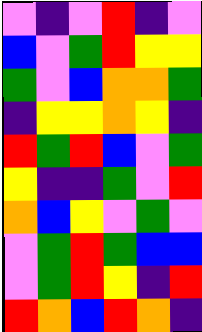[["violet", "indigo", "violet", "red", "indigo", "violet"], ["blue", "violet", "green", "red", "yellow", "yellow"], ["green", "violet", "blue", "orange", "orange", "green"], ["indigo", "yellow", "yellow", "orange", "yellow", "indigo"], ["red", "green", "red", "blue", "violet", "green"], ["yellow", "indigo", "indigo", "green", "violet", "red"], ["orange", "blue", "yellow", "violet", "green", "violet"], ["violet", "green", "red", "green", "blue", "blue"], ["violet", "green", "red", "yellow", "indigo", "red"], ["red", "orange", "blue", "red", "orange", "indigo"]]